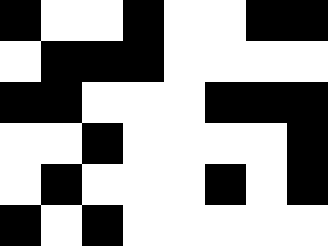[["black", "white", "white", "black", "white", "white", "black", "black"], ["white", "black", "black", "black", "white", "white", "white", "white"], ["black", "black", "white", "white", "white", "black", "black", "black"], ["white", "white", "black", "white", "white", "white", "white", "black"], ["white", "black", "white", "white", "white", "black", "white", "black"], ["black", "white", "black", "white", "white", "white", "white", "white"]]